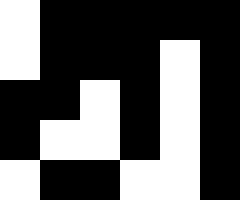[["white", "black", "black", "black", "black", "black"], ["white", "black", "black", "black", "white", "black"], ["black", "black", "white", "black", "white", "black"], ["black", "white", "white", "black", "white", "black"], ["white", "black", "black", "white", "white", "black"]]